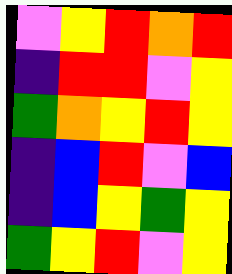[["violet", "yellow", "red", "orange", "red"], ["indigo", "red", "red", "violet", "yellow"], ["green", "orange", "yellow", "red", "yellow"], ["indigo", "blue", "red", "violet", "blue"], ["indigo", "blue", "yellow", "green", "yellow"], ["green", "yellow", "red", "violet", "yellow"]]